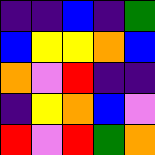[["indigo", "indigo", "blue", "indigo", "green"], ["blue", "yellow", "yellow", "orange", "blue"], ["orange", "violet", "red", "indigo", "indigo"], ["indigo", "yellow", "orange", "blue", "violet"], ["red", "violet", "red", "green", "orange"]]